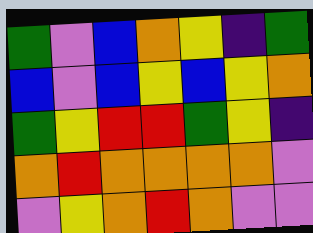[["green", "violet", "blue", "orange", "yellow", "indigo", "green"], ["blue", "violet", "blue", "yellow", "blue", "yellow", "orange"], ["green", "yellow", "red", "red", "green", "yellow", "indigo"], ["orange", "red", "orange", "orange", "orange", "orange", "violet"], ["violet", "yellow", "orange", "red", "orange", "violet", "violet"]]